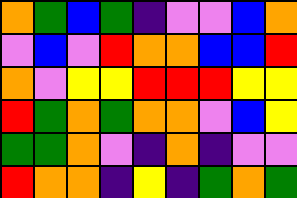[["orange", "green", "blue", "green", "indigo", "violet", "violet", "blue", "orange"], ["violet", "blue", "violet", "red", "orange", "orange", "blue", "blue", "red"], ["orange", "violet", "yellow", "yellow", "red", "red", "red", "yellow", "yellow"], ["red", "green", "orange", "green", "orange", "orange", "violet", "blue", "yellow"], ["green", "green", "orange", "violet", "indigo", "orange", "indigo", "violet", "violet"], ["red", "orange", "orange", "indigo", "yellow", "indigo", "green", "orange", "green"]]